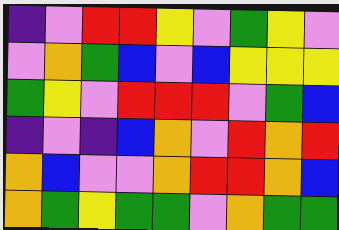[["indigo", "violet", "red", "red", "yellow", "violet", "green", "yellow", "violet"], ["violet", "orange", "green", "blue", "violet", "blue", "yellow", "yellow", "yellow"], ["green", "yellow", "violet", "red", "red", "red", "violet", "green", "blue"], ["indigo", "violet", "indigo", "blue", "orange", "violet", "red", "orange", "red"], ["orange", "blue", "violet", "violet", "orange", "red", "red", "orange", "blue"], ["orange", "green", "yellow", "green", "green", "violet", "orange", "green", "green"]]